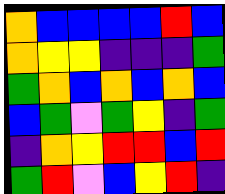[["orange", "blue", "blue", "blue", "blue", "red", "blue"], ["orange", "yellow", "yellow", "indigo", "indigo", "indigo", "green"], ["green", "orange", "blue", "orange", "blue", "orange", "blue"], ["blue", "green", "violet", "green", "yellow", "indigo", "green"], ["indigo", "orange", "yellow", "red", "red", "blue", "red"], ["green", "red", "violet", "blue", "yellow", "red", "indigo"]]